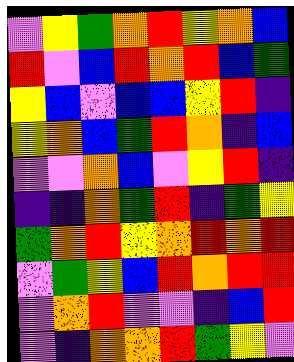[["violet", "yellow", "green", "orange", "red", "yellow", "orange", "blue"], ["red", "violet", "blue", "red", "orange", "red", "blue", "green"], ["yellow", "blue", "violet", "blue", "blue", "yellow", "red", "indigo"], ["yellow", "orange", "blue", "green", "red", "orange", "indigo", "blue"], ["violet", "violet", "orange", "blue", "violet", "yellow", "red", "indigo"], ["indigo", "indigo", "orange", "green", "red", "indigo", "green", "yellow"], ["green", "orange", "red", "yellow", "orange", "red", "orange", "red"], ["violet", "green", "yellow", "blue", "red", "orange", "red", "red"], ["violet", "orange", "red", "violet", "violet", "indigo", "blue", "red"], ["violet", "indigo", "orange", "orange", "red", "green", "yellow", "violet"]]